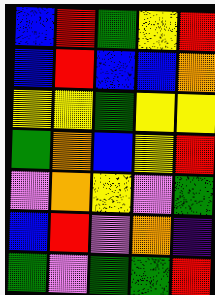[["blue", "red", "green", "yellow", "red"], ["blue", "red", "blue", "blue", "orange"], ["yellow", "yellow", "green", "yellow", "yellow"], ["green", "orange", "blue", "yellow", "red"], ["violet", "orange", "yellow", "violet", "green"], ["blue", "red", "violet", "orange", "indigo"], ["green", "violet", "green", "green", "red"]]